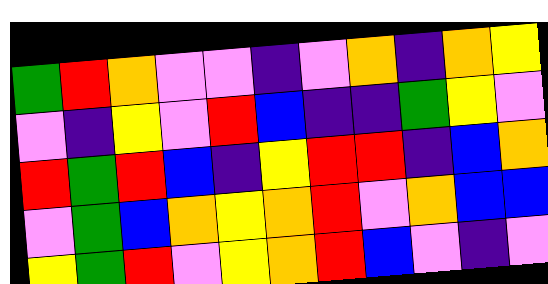[["green", "red", "orange", "violet", "violet", "indigo", "violet", "orange", "indigo", "orange", "yellow"], ["violet", "indigo", "yellow", "violet", "red", "blue", "indigo", "indigo", "green", "yellow", "violet"], ["red", "green", "red", "blue", "indigo", "yellow", "red", "red", "indigo", "blue", "orange"], ["violet", "green", "blue", "orange", "yellow", "orange", "red", "violet", "orange", "blue", "blue"], ["yellow", "green", "red", "violet", "yellow", "orange", "red", "blue", "violet", "indigo", "violet"]]